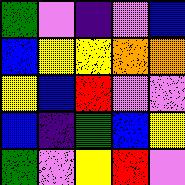[["green", "violet", "indigo", "violet", "blue"], ["blue", "yellow", "yellow", "orange", "orange"], ["yellow", "blue", "red", "violet", "violet"], ["blue", "indigo", "green", "blue", "yellow"], ["green", "violet", "yellow", "red", "violet"]]